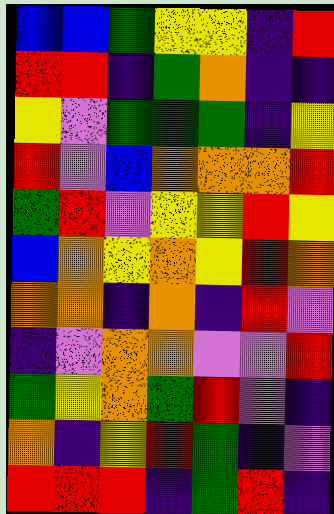[["blue", "blue", "green", "yellow", "yellow", "indigo", "red"], ["red", "red", "indigo", "green", "orange", "indigo", "indigo"], ["yellow", "violet", "green", "green", "green", "indigo", "yellow"], ["red", "violet", "blue", "orange", "orange", "orange", "red"], ["green", "red", "violet", "yellow", "yellow", "red", "yellow"], ["blue", "orange", "yellow", "orange", "yellow", "red", "orange"], ["orange", "orange", "indigo", "orange", "indigo", "red", "violet"], ["indigo", "violet", "orange", "orange", "violet", "violet", "red"], ["green", "yellow", "orange", "green", "red", "violet", "indigo"], ["orange", "indigo", "yellow", "red", "green", "indigo", "violet"], ["red", "red", "red", "indigo", "green", "red", "indigo"]]